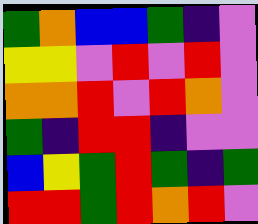[["green", "orange", "blue", "blue", "green", "indigo", "violet"], ["yellow", "yellow", "violet", "red", "violet", "red", "violet"], ["orange", "orange", "red", "violet", "red", "orange", "violet"], ["green", "indigo", "red", "red", "indigo", "violet", "violet"], ["blue", "yellow", "green", "red", "green", "indigo", "green"], ["red", "red", "green", "red", "orange", "red", "violet"]]